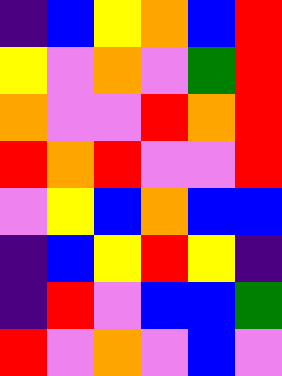[["indigo", "blue", "yellow", "orange", "blue", "red"], ["yellow", "violet", "orange", "violet", "green", "red"], ["orange", "violet", "violet", "red", "orange", "red"], ["red", "orange", "red", "violet", "violet", "red"], ["violet", "yellow", "blue", "orange", "blue", "blue"], ["indigo", "blue", "yellow", "red", "yellow", "indigo"], ["indigo", "red", "violet", "blue", "blue", "green"], ["red", "violet", "orange", "violet", "blue", "violet"]]